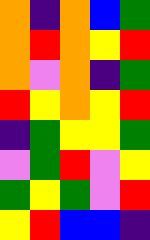[["orange", "indigo", "orange", "blue", "green"], ["orange", "red", "orange", "yellow", "red"], ["orange", "violet", "orange", "indigo", "green"], ["red", "yellow", "orange", "yellow", "red"], ["indigo", "green", "yellow", "yellow", "green"], ["violet", "green", "red", "violet", "yellow"], ["green", "yellow", "green", "violet", "red"], ["yellow", "red", "blue", "blue", "indigo"]]